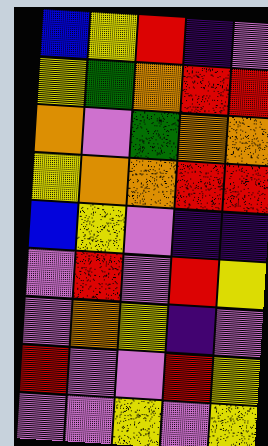[["blue", "yellow", "red", "indigo", "violet"], ["yellow", "green", "orange", "red", "red"], ["orange", "violet", "green", "orange", "orange"], ["yellow", "orange", "orange", "red", "red"], ["blue", "yellow", "violet", "indigo", "indigo"], ["violet", "red", "violet", "red", "yellow"], ["violet", "orange", "yellow", "indigo", "violet"], ["red", "violet", "violet", "red", "yellow"], ["violet", "violet", "yellow", "violet", "yellow"]]